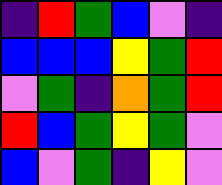[["indigo", "red", "green", "blue", "violet", "indigo"], ["blue", "blue", "blue", "yellow", "green", "red"], ["violet", "green", "indigo", "orange", "green", "red"], ["red", "blue", "green", "yellow", "green", "violet"], ["blue", "violet", "green", "indigo", "yellow", "violet"]]